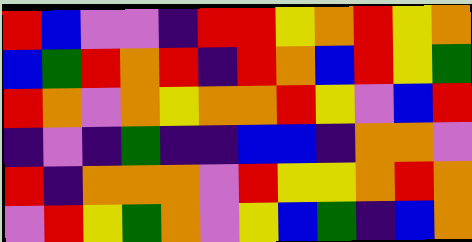[["red", "blue", "violet", "violet", "indigo", "red", "red", "yellow", "orange", "red", "yellow", "orange"], ["blue", "green", "red", "orange", "red", "indigo", "red", "orange", "blue", "red", "yellow", "green"], ["red", "orange", "violet", "orange", "yellow", "orange", "orange", "red", "yellow", "violet", "blue", "red"], ["indigo", "violet", "indigo", "green", "indigo", "indigo", "blue", "blue", "indigo", "orange", "orange", "violet"], ["red", "indigo", "orange", "orange", "orange", "violet", "red", "yellow", "yellow", "orange", "red", "orange"], ["violet", "red", "yellow", "green", "orange", "violet", "yellow", "blue", "green", "indigo", "blue", "orange"]]